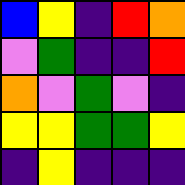[["blue", "yellow", "indigo", "red", "orange"], ["violet", "green", "indigo", "indigo", "red"], ["orange", "violet", "green", "violet", "indigo"], ["yellow", "yellow", "green", "green", "yellow"], ["indigo", "yellow", "indigo", "indigo", "indigo"]]